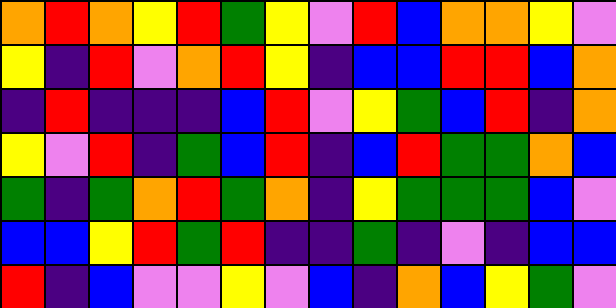[["orange", "red", "orange", "yellow", "red", "green", "yellow", "violet", "red", "blue", "orange", "orange", "yellow", "violet"], ["yellow", "indigo", "red", "violet", "orange", "red", "yellow", "indigo", "blue", "blue", "red", "red", "blue", "orange"], ["indigo", "red", "indigo", "indigo", "indigo", "blue", "red", "violet", "yellow", "green", "blue", "red", "indigo", "orange"], ["yellow", "violet", "red", "indigo", "green", "blue", "red", "indigo", "blue", "red", "green", "green", "orange", "blue"], ["green", "indigo", "green", "orange", "red", "green", "orange", "indigo", "yellow", "green", "green", "green", "blue", "violet"], ["blue", "blue", "yellow", "red", "green", "red", "indigo", "indigo", "green", "indigo", "violet", "indigo", "blue", "blue"], ["red", "indigo", "blue", "violet", "violet", "yellow", "violet", "blue", "indigo", "orange", "blue", "yellow", "green", "violet"]]